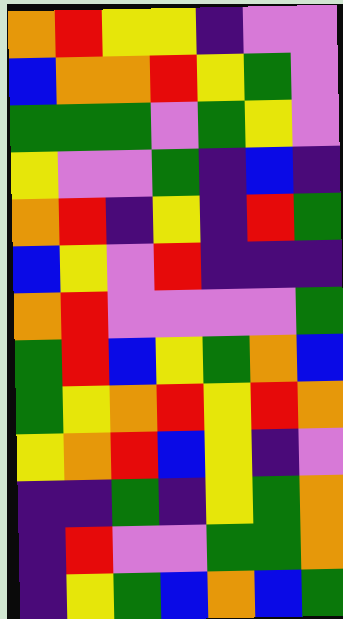[["orange", "red", "yellow", "yellow", "indigo", "violet", "violet"], ["blue", "orange", "orange", "red", "yellow", "green", "violet"], ["green", "green", "green", "violet", "green", "yellow", "violet"], ["yellow", "violet", "violet", "green", "indigo", "blue", "indigo"], ["orange", "red", "indigo", "yellow", "indigo", "red", "green"], ["blue", "yellow", "violet", "red", "indigo", "indigo", "indigo"], ["orange", "red", "violet", "violet", "violet", "violet", "green"], ["green", "red", "blue", "yellow", "green", "orange", "blue"], ["green", "yellow", "orange", "red", "yellow", "red", "orange"], ["yellow", "orange", "red", "blue", "yellow", "indigo", "violet"], ["indigo", "indigo", "green", "indigo", "yellow", "green", "orange"], ["indigo", "red", "violet", "violet", "green", "green", "orange"], ["indigo", "yellow", "green", "blue", "orange", "blue", "green"]]